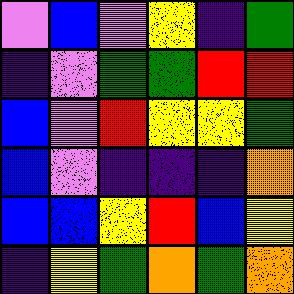[["violet", "blue", "violet", "yellow", "indigo", "green"], ["indigo", "violet", "green", "green", "red", "red"], ["blue", "violet", "red", "yellow", "yellow", "green"], ["blue", "violet", "indigo", "indigo", "indigo", "orange"], ["blue", "blue", "yellow", "red", "blue", "yellow"], ["indigo", "yellow", "green", "orange", "green", "orange"]]